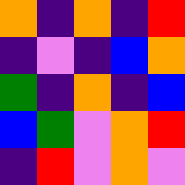[["orange", "indigo", "orange", "indigo", "red"], ["indigo", "violet", "indigo", "blue", "orange"], ["green", "indigo", "orange", "indigo", "blue"], ["blue", "green", "violet", "orange", "red"], ["indigo", "red", "violet", "orange", "violet"]]